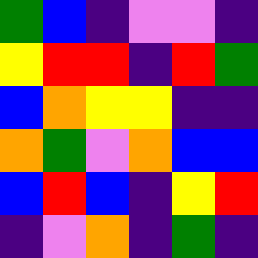[["green", "blue", "indigo", "violet", "violet", "indigo"], ["yellow", "red", "red", "indigo", "red", "green"], ["blue", "orange", "yellow", "yellow", "indigo", "indigo"], ["orange", "green", "violet", "orange", "blue", "blue"], ["blue", "red", "blue", "indigo", "yellow", "red"], ["indigo", "violet", "orange", "indigo", "green", "indigo"]]